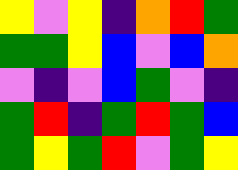[["yellow", "violet", "yellow", "indigo", "orange", "red", "green"], ["green", "green", "yellow", "blue", "violet", "blue", "orange"], ["violet", "indigo", "violet", "blue", "green", "violet", "indigo"], ["green", "red", "indigo", "green", "red", "green", "blue"], ["green", "yellow", "green", "red", "violet", "green", "yellow"]]